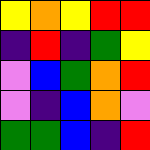[["yellow", "orange", "yellow", "red", "red"], ["indigo", "red", "indigo", "green", "yellow"], ["violet", "blue", "green", "orange", "red"], ["violet", "indigo", "blue", "orange", "violet"], ["green", "green", "blue", "indigo", "red"]]